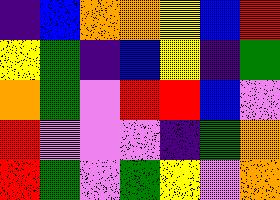[["indigo", "blue", "orange", "orange", "yellow", "blue", "red"], ["yellow", "green", "indigo", "blue", "yellow", "indigo", "green"], ["orange", "green", "violet", "red", "red", "blue", "violet"], ["red", "violet", "violet", "violet", "indigo", "green", "orange"], ["red", "green", "violet", "green", "yellow", "violet", "orange"]]